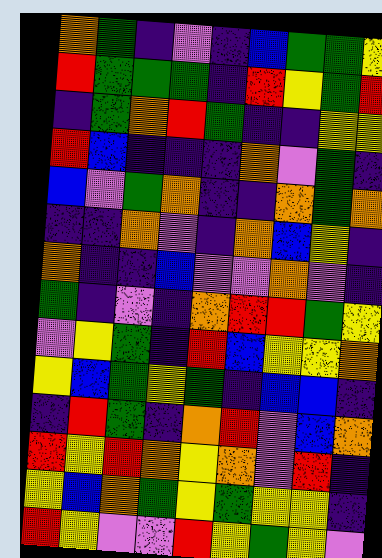[["orange", "green", "indigo", "violet", "indigo", "blue", "green", "green", "yellow"], ["red", "green", "green", "green", "indigo", "red", "yellow", "green", "red"], ["indigo", "green", "orange", "red", "green", "indigo", "indigo", "yellow", "yellow"], ["red", "blue", "indigo", "indigo", "indigo", "orange", "violet", "green", "indigo"], ["blue", "violet", "green", "orange", "indigo", "indigo", "orange", "green", "orange"], ["indigo", "indigo", "orange", "violet", "indigo", "orange", "blue", "yellow", "indigo"], ["orange", "indigo", "indigo", "blue", "violet", "violet", "orange", "violet", "indigo"], ["green", "indigo", "violet", "indigo", "orange", "red", "red", "green", "yellow"], ["violet", "yellow", "green", "indigo", "red", "blue", "yellow", "yellow", "orange"], ["yellow", "blue", "green", "yellow", "green", "indigo", "blue", "blue", "indigo"], ["indigo", "red", "green", "indigo", "orange", "red", "violet", "blue", "orange"], ["red", "yellow", "red", "orange", "yellow", "orange", "violet", "red", "indigo"], ["yellow", "blue", "orange", "green", "yellow", "green", "yellow", "yellow", "indigo"], ["red", "yellow", "violet", "violet", "red", "yellow", "green", "yellow", "violet"]]